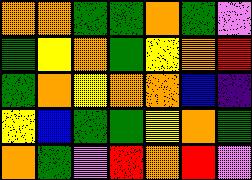[["orange", "orange", "green", "green", "orange", "green", "violet"], ["green", "yellow", "orange", "green", "yellow", "orange", "red"], ["green", "orange", "yellow", "orange", "orange", "blue", "indigo"], ["yellow", "blue", "green", "green", "yellow", "orange", "green"], ["orange", "green", "violet", "red", "orange", "red", "violet"]]